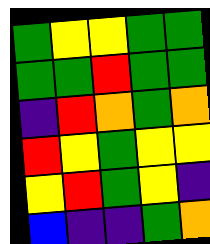[["green", "yellow", "yellow", "green", "green"], ["green", "green", "red", "green", "green"], ["indigo", "red", "orange", "green", "orange"], ["red", "yellow", "green", "yellow", "yellow"], ["yellow", "red", "green", "yellow", "indigo"], ["blue", "indigo", "indigo", "green", "orange"]]